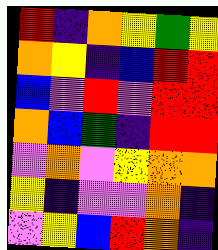[["red", "indigo", "orange", "yellow", "green", "yellow"], ["orange", "yellow", "indigo", "blue", "red", "red"], ["blue", "violet", "red", "violet", "red", "red"], ["orange", "blue", "green", "indigo", "red", "red"], ["violet", "orange", "violet", "yellow", "orange", "orange"], ["yellow", "indigo", "violet", "violet", "orange", "indigo"], ["violet", "yellow", "blue", "red", "orange", "indigo"]]